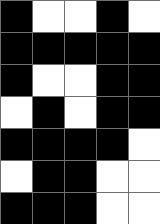[["black", "white", "white", "black", "white"], ["black", "black", "black", "black", "black"], ["black", "white", "white", "black", "black"], ["white", "black", "white", "black", "black"], ["black", "black", "black", "black", "white"], ["white", "black", "black", "white", "white"], ["black", "black", "black", "white", "white"]]